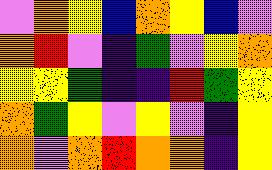[["violet", "orange", "yellow", "blue", "orange", "yellow", "blue", "violet"], ["orange", "red", "violet", "indigo", "green", "violet", "yellow", "orange"], ["yellow", "yellow", "green", "indigo", "indigo", "red", "green", "yellow"], ["orange", "green", "yellow", "violet", "yellow", "violet", "indigo", "yellow"], ["orange", "violet", "orange", "red", "orange", "orange", "indigo", "yellow"]]